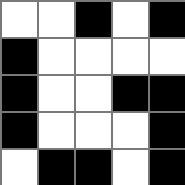[["white", "white", "black", "white", "black"], ["black", "white", "white", "white", "white"], ["black", "white", "white", "black", "black"], ["black", "white", "white", "white", "black"], ["white", "black", "black", "white", "black"]]